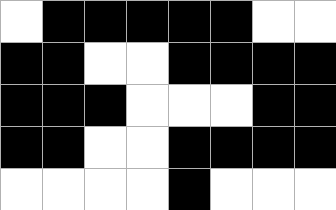[["white", "black", "black", "black", "black", "black", "white", "white"], ["black", "black", "white", "white", "black", "black", "black", "black"], ["black", "black", "black", "white", "white", "white", "black", "black"], ["black", "black", "white", "white", "black", "black", "black", "black"], ["white", "white", "white", "white", "black", "white", "white", "white"]]